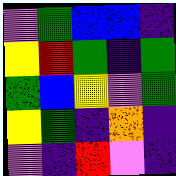[["violet", "green", "blue", "blue", "indigo"], ["yellow", "red", "green", "indigo", "green"], ["green", "blue", "yellow", "violet", "green"], ["yellow", "green", "indigo", "orange", "indigo"], ["violet", "indigo", "red", "violet", "indigo"]]